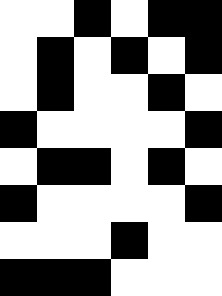[["white", "white", "black", "white", "black", "black"], ["white", "black", "white", "black", "white", "black"], ["white", "black", "white", "white", "black", "white"], ["black", "white", "white", "white", "white", "black"], ["white", "black", "black", "white", "black", "white"], ["black", "white", "white", "white", "white", "black"], ["white", "white", "white", "black", "white", "white"], ["black", "black", "black", "white", "white", "white"]]